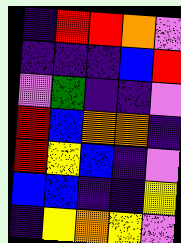[["indigo", "red", "red", "orange", "violet"], ["indigo", "indigo", "indigo", "blue", "red"], ["violet", "green", "indigo", "indigo", "violet"], ["red", "blue", "orange", "orange", "indigo"], ["red", "yellow", "blue", "indigo", "violet"], ["blue", "blue", "indigo", "indigo", "yellow"], ["indigo", "yellow", "orange", "yellow", "violet"]]